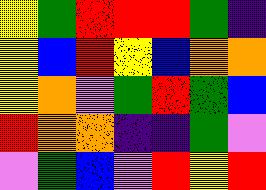[["yellow", "green", "red", "red", "red", "green", "indigo"], ["yellow", "blue", "red", "yellow", "blue", "orange", "orange"], ["yellow", "orange", "violet", "green", "red", "green", "blue"], ["red", "orange", "orange", "indigo", "indigo", "green", "violet"], ["violet", "green", "blue", "violet", "red", "yellow", "red"]]